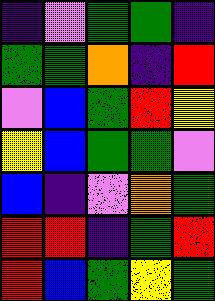[["indigo", "violet", "green", "green", "indigo"], ["green", "green", "orange", "indigo", "red"], ["violet", "blue", "green", "red", "yellow"], ["yellow", "blue", "green", "green", "violet"], ["blue", "indigo", "violet", "orange", "green"], ["red", "red", "indigo", "green", "red"], ["red", "blue", "green", "yellow", "green"]]